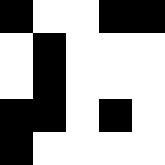[["black", "white", "white", "black", "black"], ["white", "black", "white", "white", "white"], ["white", "black", "white", "white", "white"], ["black", "black", "white", "black", "white"], ["black", "white", "white", "white", "white"]]